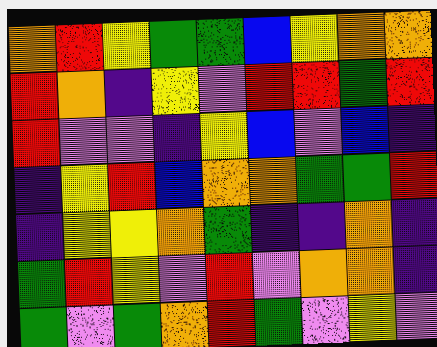[["orange", "red", "yellow", "green", "green", "blue", "yellow", "orange", "orange"], ["red", "orange", "indigo", "yellow", "violet", "red", "red", "green", "red"], ["red", "violet", "violet", "indigo", "yellow", "blue", "violet", "blue", "indigo"], ["indigo", "yellow", "red", "blue", "orange", "orange", "green", "green", "red"], ["indigo", "yellow", "yellow", "orange", "green", "indigo", "indigo", "orange", "indigo"], ["green", "red", "yellow", "violet", "red", "violet", "orange", "orange", "indigo"], ["green", "violet", "green", "orange", "red", "green", "violet", "yellow", "violet"]]